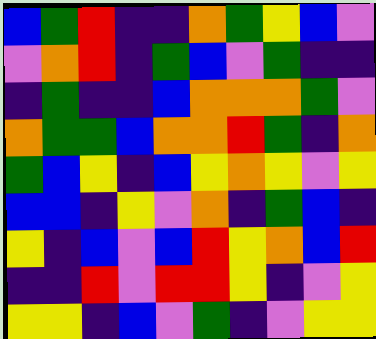[["blue", "green", "red", "indigo", "indigo", "orange", "green", "yellow", "blue", "violet"], ["violet", "orange", "red", "indigo", "green", "blue", "violet", "green", "indigo", "indigo"], ["indigo", "green", "indigo", "indigo", "blue", "orange", "orange", "orange", "green", "violet"], ["orange", "green", "green", "blue", "orange", "orange", "red", "green", "indigo", "orange"], ["green", "blue", "yellow", "indigo", "blue", "yellow", "orange", "yellow", "violet", "yellow"], ["blue", "blue", "indigo", "yellow", "violet", "orange", "indigo", "green", "blue", "indigo"], ["yellow", "indigo", "blue", "violet", "blue", "red", "yellow", "orange", "blue", "red"], ["indigo", "indigo", "red", "violet", "red", "red", "yellow", "indigo", "violet", "yellow"], ["yellow", "yellow", "indigo", "blue", "violet", "green", "indigo", "violet", "yellow", "yellow"]]